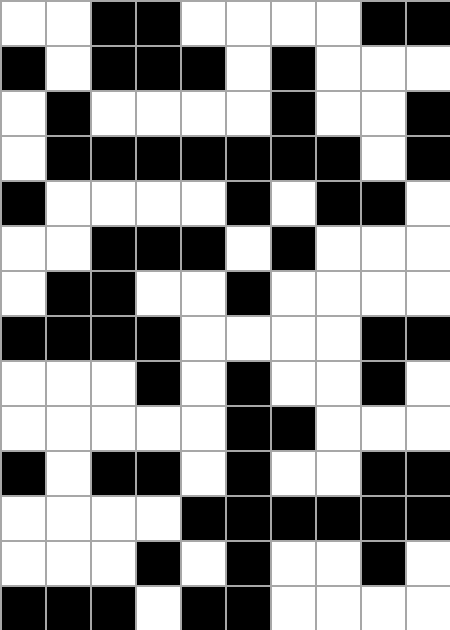[["white", "white", "black", "black", "white", "white", "white", "white", "black", "black"], ["black", "white", "black", "black", "black", "white", "black", "white", "white", "white"], ["white", "black", "white", "white", "white", "white", "black", "white", "white", "black"], ["white", "black", "black", "black", "black", "black", "black", "black", "white", "black"], ["black", "white", "white", "white", "white", "black", "white", "black", "black", "white"], ["white", "white", "black", "black", "black", "white", "black", "white", "white", "white"], ["white", "black", "black", "white", "white", "black", "white", "white", "white", "white"], ["black", "black", "black", "black", "white", "white", "white", "white", "black", "black"], ["white", "white", "white", "black", "white", "black", "white", "white", "black", "white"], ["white", "white", "white", "white", "white", "black", "black", "white", "white", "white"], ["black", "white", "black", "black", "white", "black", "white", "white", "black", "black"], ["white", "white", "white", "white", "black", "black", "black", "black", "black", "black"], ["white", "white", "white", "black", "white", "black", "white", "white", "black", "white"], ["black", "black", "black", "white", "black", "black", "white", "white", "white", "white"]]